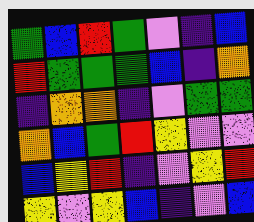[["green", "blue", "red", "green", "violet", "indigo", "blue"], ["red", "green", "green", "green", "blue", "indigo", "orange"], ["indigo", "orange", "orange", "indigo", "violet", "green", "green"], ["orange", "blue", "green", "red", "yellow", "violet", "violet"], ["blue", "yellow", "red", "indigo", "violet", "yellow", "red"], ["yellow", "violet", "yellow", "blue", "indigo", "violet", "blue"]]